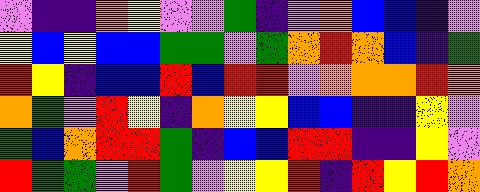[["violet", "indigo", "indigo", "orange", "yellow", "violet", "violet", "green", "indigo", "violet", "orange", "blue", "blue", "indigo", "violet"], ["yellow", "blue", "yellow", "blue", "blue", "green", "green", "violet", "green", "orange", "red", "orange", "blue", "indigo", "green"], ["red", "yellow", "indigo", "blue", "blue", "red", "blue", "red", "red", "violet", "orange", "orange", "orange", "red", "orange"], ["orange", "green", "violet", "red", "yellow", "indigo", "orange", "yellow", "yellow", "blue", "blue", "indigo", "indigo", "yellow", "violet"], ["green", "blue", "orange", "red", "red", "green", "indigo", "blue", "blue", "red", "red", "indigo", "indigo", "yellow", "violet"], ["red", "green", "green", "violet", "red", "green", "violet", "yellow", "yellow", "red", "indigo", "red", "yellow", "red", "orange"]]